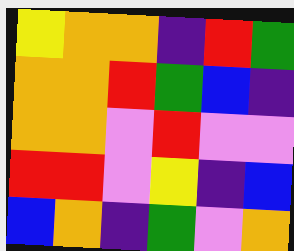[["yellow", "orange", "orange", "indigo", "red", "green"], ["orange", "orange", "red", "green", "blue", "indigo"], ["orange", "orange", "violet", "red", "violet", "violet"], ["red", "red", "violet", "yellow", "indigo", "blue"], ["blue", "orange", "indigo", "green", "violet", "orange"]]